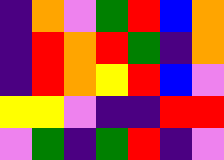[["indigo", "orange", "violet", "green", "red", "blue", "orange"], ["indigo", "red", "orange", "red", "green", "indigo", "orange"], ["indigo", "red", "orange", "yellow", "red", "blue", "violet"], ["yellow", "yellow", "violet", "indigo", "indigo", "red", "red"], ["violet", "green", "indigo", "green", "red", "indigo", "violet"]]